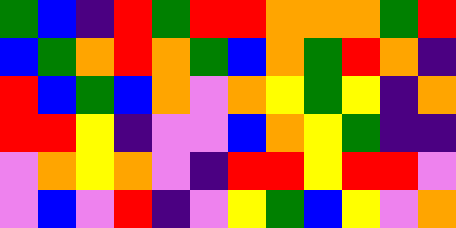[["green", "blue", "indigo", "red", "green", "red", "red", "orange", "orange", "orange", "green", "red"], ["blue", "green", "orange", "red", "orange", "green", "blue", "orange", "green", "red", "orange", "indigo"], ["red", "blue", "green", "blue", "orange", "violet", "orange", "yellow", "green", "yellow", "indigo", "orange"], ["red", "red", "yellow", "indigo", "violet", "violet", "blue", "orange", "yellow", "green", "indigo", "indigo"], ["violet", "orange", "yellow", "orange", "violet", "indigo", "red", "red", "yellow", "red", "red", "violet"], ["violet", "blue", "violet", "red", "indigo", "violet", "yellow", "green", "blue", "yellow", "violet", "orange"]]